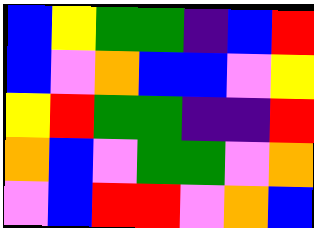[["blue", "yellow", "green", "green", "indigo", "blue", "red"], ["blue", "violet", "orange", "blue", "blue", "violet", "yellow"], ["yellow", "red", "green", "green", "indigo", "indigo", "red"], ["orange", "blue", "violet", "green", "green", "violet", "orange"], ["violet", "blue", "red", "red", "violet", "orange", "blue"]]